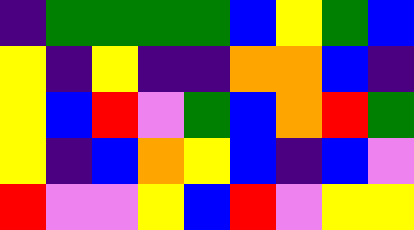[["indigo", "green", "green", "green", "green", "blue", "yellow", "green", "blue"], ["yellow", "indigo", "yellow", "indigo", "indigo", "orange", "orange", "blue", "indigo"], ["yellow", "blue", "red", "violet", "green", "blue", "orange", "red", "green"], ["yellow", "indigo", "blue", "orange", "yellow", "blue", "indigo", "blue", "violet"], ["red", "violet", "violet", "yellow", "blue", "red", "violet", "yellow", "yellow"]]